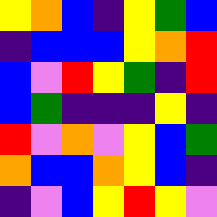[["yellow", "orange", "blue", "indigo", "yellow", "green", "blue"], ["indigo", "blue", "blue", "blue", "yellow", "orange", "red"], ["blue", "violet", "red", "yellow", "green", "indigo", "red"], ["blue", "green", "indigo", "indigo", "indigo", "yellow", "indigo"], ["red", "violet", "orange", "violet", "yellow", "blue", "green"], ["orange", "blue", "blue", "orange", "yellow", "blue", "indigo"], ["indigo", "violet", "blue", "yellow", "red", "yellow", "violet"]]